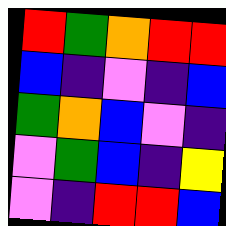[["red", "green", "orange", "red", "red"], ["blue", "indigo", "violet", "indigo", "blue"], ["green", "orange", "blue", "violet", "indigo"], ["violet", "green", "blue", "indigo", "yellow"], ["violet", "indigo", "red", "red", "blue"]]